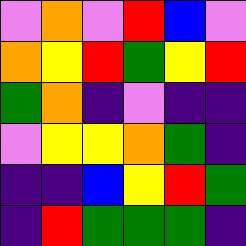[["violet", "orange", "violet", "red", "blue", "violet"], ["orange", "yellow", "red", "green", "yellow", "red"], ["green", "orange", "indigo", "violet", "indigo", "indigo"], ["violet", "yellow", "yellow", "orange", "green", "indigo"], ["indigo", "indigo", "blue", "yellow", "red", "green"], ["indigo", "red", "green", "green", "green", "indigo"]]